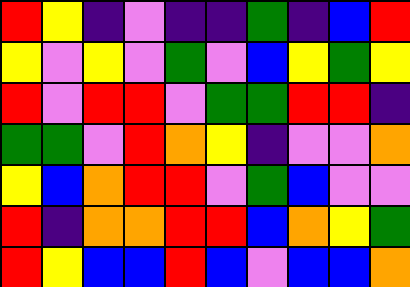[["red", "yellow", "indigo", "violet", "indigo", "indigo", "green", "indigo", "blue", "red"], ["yellow", "violet", "yellow", "violet", "green", "violet", "blue", "yellow", "green", "yellow"], ["red", "violet", "red", "red", "violet", "green", "green", "red", "red", "indigo"], ["green", "green", "violet", "red", "orange", "yellow", "indigo", "violet", "violet", "orange"], ["yellow", "blue", "orange", "red", "red", "violet", "green", "blue", "violet", "violet"], ["red", "indigo", "orange", "orange", "red", "red", "blue", "orange", "yellow", "green"], ["red", "yellow", "blue", "blue", "red", "blue", "violet", "blue", "blue", "orange"]]